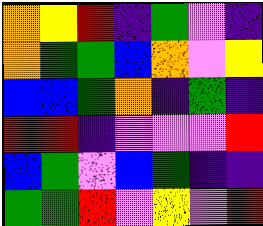[["orange", "yellow", "red", "indigo", "green", "violet", "indigo"], ["orange", "green", "green", "blue", "orange", "violet", "yellow"], ["blue", "blue", "green", "orange", "indigo", "green", "indigo"], ["red", "red", "indigo", "violet", "violet", "violet", "red"], ["blue", "green", "violet", "blue", "green", "indigo", "indigo"], ["green", "green", "red", "violet", "yellow", "violet", "red"]]